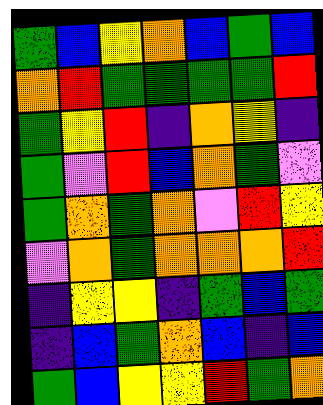[["green", "blue", "yellow", "orange", "blue", "green", "blue"], ["orange", "red", "green", "green", "green", "green", "red"], ["green", "yellow", "red", "indigo", "orange", "yellow", "indigo"], ["green", "violet", "red", "blue", "orange", "green", "violet"], ["green", "orange", "green", "orange", "violet", "red", "yellow"], ["violet", "orange", "green", "orange", "orange", "orange", "red"], ["indigo", "yellow", "yellow", "indigo", "green", "blue", "green"], ["indigo", "blue", "green", "orange", "blue", "indigo", "blue"], ["green", "blue", "yellow", "yellow", "red", "green", "orange"]]